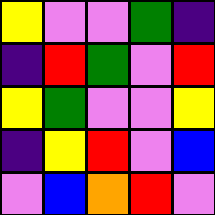[["yellow", "violet", "violet", "green", "indigo"], ["indigo", "red", "green", "violet", "red"], ["yellow", "green", "violet", "violet", "yellow"], ["indigo", "yellow", "red", "violet", "blue"], ["violet", "blue", "orange", "red", "violet"]]